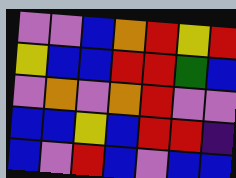[["violet", "violet", "blue", "orange", "red", "yellow", "red"], ["yellow", "blue", "blue", "red", "red", "green", "blue"], ["violet", "orange", "violet", "orange", "red", "violet", "violet"], ["blue", "blue", "yellow", "blue", "red", "red", "indigo"], ["blue", "violet", "red", "blue", "violet", "blue", "blue"]]